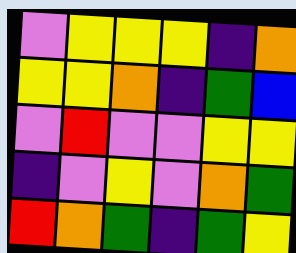[["violet", "yellow", "yellow", "yellow", "indigo", "orange"], ["yellow", "yellow", "orange", "indigo", "green", "blue"], ["violet", "red", "violet", "violet", "yellow", "yellow"], ["indigo", "violet", "yellow", "violet", "orange", "green"], ["red", "orange", "green", "indigo", "green", "yellow"]]